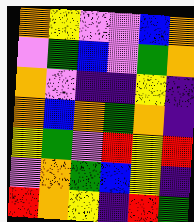[["orange", "yellow", "violet", "violet", "blue", "orange"], ["violet", "green", "blue", "violet", "green", "orange"], ["orange", "violet", "indigo", "indigo", "yellow", "indigo"], ["orange", "blue", "orange", "green", "orange", "indigo"], ["yellow", "green", "violet", "red", "yellow", "red"], ["violet", "orange", "green", "blue", "yellow", "indigo"], ["red", "orange", "yellow", "indigo", "red", "green"]]